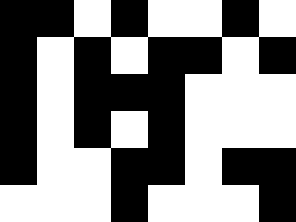[["black", "black", "white", "black", "white", "white", "black", "white"], ["black", "white", "black", "white", "black", "black", "white", "black"], ["black", "white", "black", "black", "black", "white", "white", "white"], ["black", "white", "black", "white", "black", "white", "white", "white"], ["black", "white", "white", "black", "black", "white", "black", "black"], ["white", "white", "white", "black", "white", "white", "white", "black"]]